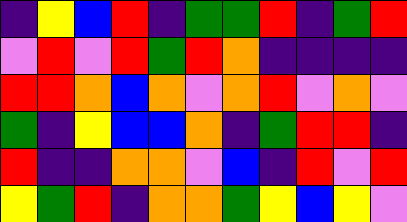[["indigo", "yellow", "blue", "red", "indigo", "green", "green", "red", "indigo", "green", "red"], ["violet", "red", "violet", "red", "green", "red", "orange", "indigo", "indigo", "indigo", "indigo"], ["red", "red", "orange", "blue", "orange", "violet", "orange", "red", "violet", "orange", "violet"], ["green", "indigo", "yellow", "blue", "blue", "orange", "indigo", "green", "red", "red", "indigo"], ["red", "indigo", "indigo", "orange", "orange", "violet", "blue", "indigo", "red", "violet", "red"], ["yellow", "green", "red", "indigo", "orange", "orange", "green", "yellow", "blue", "yellow", "violet"]]